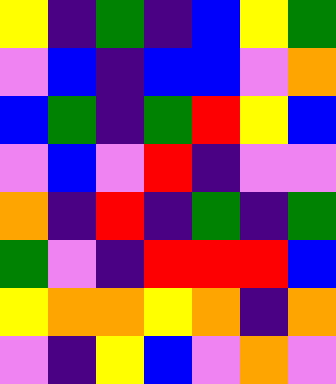[["yellow", "indigo", "green", "indigo", "blue", "yellow", "green"], ["violet", "blue", "indigo", "blue", "blue", "violet", "orange"], ["blue", "green", "indigo", "green", "red", "yellow", "blue"], ["violet", "blue", "violet", "red", "indigo", "violet", "violet"], ["orange", "indigo", "red", "indigo", "green", "indigo", "green"], ["green", "violet", "indigo", "red", "red", "red", "blue"], ["yellow", "orange", "orange", "yellow", "orange", "indigo", "orange"], ["violet", "indigo", "yellow", "blue", "violet", "orange", "violet"]]